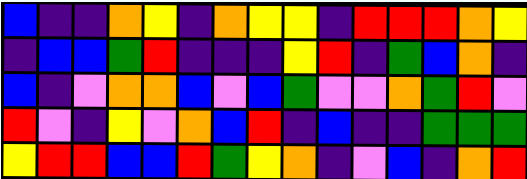[["blue", "indigo", "indigo", "orange", "yellow", "indigo", "orange", "yellow", "yellow", "indigo", "red", "red", "red", "orange", "yellow"], ["indigo", "blue", "blue", "green", "red", "indigo", "indigo", "indigo", "yellow", "red", "indigo", "green", "blue", "orange", "indigo"], ["blue", "indigo", "violet", "orange", "orange", "blue", "violet", "blue", "green", "violet", "violet", "orange", "green", "red", "violet"], ["red", "violet", "indigo", "yellow", "violet", "orange", "blue", "red", "indigo", "blue", "indigo", "indigo", "green", "green", "green"], ["yellow", "red", "red", "blue", "blue", "red", "green", "yellow", "orange", "indigo", "violet", "blue", "indigo", "orange", "red"]]